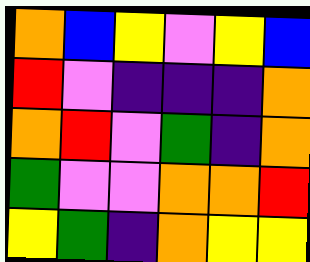[["orange", "blue", "yellow", "violet", "yellow", "blue"], ["red", "violet", "indigo", "indigo", "indigo", "orange"], ["orange", "red", "violet", "green", "indigo", "orange"], ["green", "violet", "violet", "orange", "orange", "red"], ["yellow", "green", "indigo", "orange", "yellow", "yellow"]]